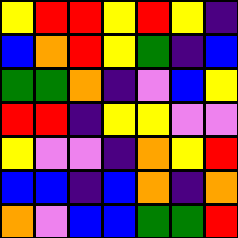[["yellow", "red", "red", "yellow", "red", "yellow", "indigo"], ["blue", "orange", "red", "yellow", "green", "indigo", "blue"], ["green", "green", "orange", "indigo", "violet", "blue", "yellow"], ["red", "red", "indigo", "yellow", "yellow", "violet", "violet"], ["yellow", "violet", "violet", "indigo", "orange", "yellow", "red"], ["blue", "blue", "indigo", "blue", "orange", "indigo", "orange"], ["orange", "violet", "blue", "blue", "green", "green", "red"]]